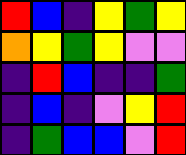[["red", "blue", "indigo", "yellow", "green", "yellow"], ["orange", "yellow", "green", "yellow", "violet", "violet"], ["indigo", "red", "blue", "indigo", "indigo", "green"], ["indigo", "blue", "indigo", "violet", "yellow", "red"], ["indigo", "green", "blue", "blue", "violet", "red"]]